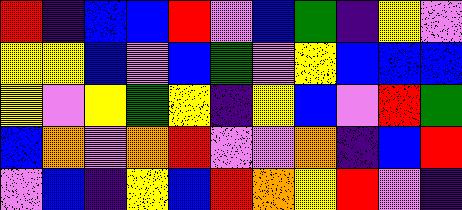[["red", "indigo", "blue", "blue", "red", "violet", "blue", "green", "indigo", "yellow", "violet"], ["yellow", "yellow", "blue", "violet", "blue", "green", "violet", "yellow", "blue", "blue", "blue"], ["yellow", "violet", "yellow", "green", "yellow", "indigo", "yellow", "blue", "violet", "red", "green"], ["blue", "orange", "violet", "orange", "red", "violet", "violet", "orange", "indigo", "blue", "red"], ["violet", "blue", "indigo", "yellow", "blue", "red", "orange", "yellow", "red", "violet", "indigo"]]